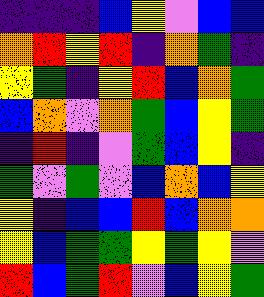[["indigo", "indigo", "indigo", "blue", "yellow", "violet", "blue", "blue"], ["orange", "red", "yellow", "red", "indigo", "orange", "green", "indigo"], ["yellow", "green", "indigo", "yellow", "red", "blue", "orange", "green"], ["blue", "orange", "violet", "orange", "green", "blue", "yellow", "green"], ["indigo", "red", "indigo", "violet", "green", "blue", "yellow", "indigo"], ["green", "violet", "green", "violet", "blue", "orange", "blue", "yellow"], ["yellow", "indigo", "blue", "blue", "red", "blue", "orange", "orange"], ["yellow", "blue", "green", "green", "yellow", "green", "yellow", "violet"], ["red", "blue", "green", "red", "violet", "blue", "yellow", "green"]]